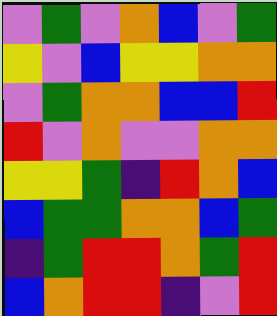[["violet", "green", "violet", "orange", "blue", "violet", "green"], ["yellow", "violet", "blue", "yellow", "yellow", "orange", "orange"], ["violet", "green", "orange", "orange", "blue", "blue", "red"], ["red", "violet", "orange", "violet", "violet", "orange", "orange"], ["yellow", "yellow", "green", "indigo", "red", "orange", "blue"], ["blue", "green", "green", "orange", "orange", "blue", "green"], ["indigo", "green", "red", "red", "orange", "green", "red"], ["blue", "orange", "red", "red", "indigo", "violet", "red"]]